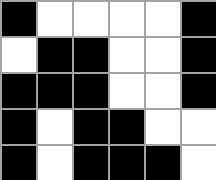[["black", "white", "white", "white", "white", "black"], ["white", "black", "black", "white", "white", "black"], ["black", "black", "black", "white", "white", "black"], ["black", "white", "black", "black", "white", "white"], ["black", "white", "black", "black", "black", "white"]]